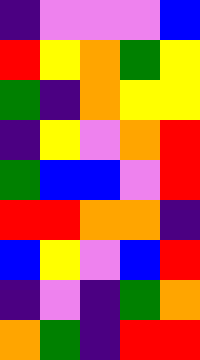[["indigo", "violet", "violet", "violet", "blue"], ["red", "yellow", "orange", "green", "yellow"], ["green", "indigo", "orange", "yellow", "yellow"], ["indigo", "yellow", "violet", "orange", "red"], ["green", "blue", "blue", "violet", "red"], ["red", "red", "orange", "orange", "indigo"], ["blue", "yellow", "violet", "blue", "red"], ["indigo", "violet", "indigo", "green", "orange"], ["orange", "green", "indigo", "red", "red"]]